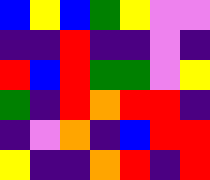[["blue", "yellow", "blue", "green", "yellow", "violet", "violet"], ["indigo", "indigo", "red", "indigo", "indigo", "violet", "indigo"], ["red", "blue", "red", "green", "green", "violet", "yellow"], ["green", "indigo", "red", "orange", "red", "red", "indigo"], ["indigo", "violet", "orange", "indigo", "blue", "red", "red"], ["yellow", "indigo", "indigo", "orange", "red", "indigo", "red"]]